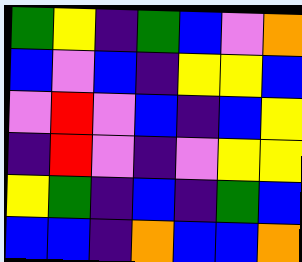[["green", "yellow", "indigo", "green", "blue", "violet", "orange"], ["blue", "violet", "blue", "indigo", "yellow", "yellow", "blue"], ["violet", "red", "violet", "blue", "indigo", "blue", "yellow"], ["indigo", "red", "violet", "indigo", "violet", "yellow", "yellow"], ["yellow", "green", "indigo", "blue", "indigo", "green", "blue"], ["blue", "blue", "indigo", "orange", "blue", "blue", "orange"]]